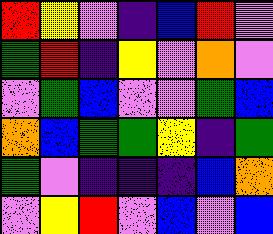[["red", "yellow", "violet", "indigo", "blue", "red", "violet"], ["green", "red", "indigo", "yellow", "violet", "orange", "violet"], ["violet", "green", "blue", "violet", "violet", "green", "blue"], ["orange", "blue", "green", "green", "yellow", "indigo", "green"], ["green", "violet", "indigo", "indigo", "indigo", "blue", "orange"], ["violet", "yellow", "red", "violet", "blue", "violet", "blue"]]